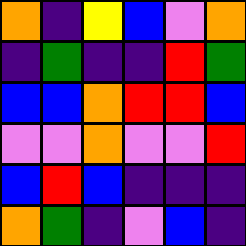[["orange", "indigo", "yellow", "blue", "violet", "orange"], ["indigo", "green", "indigo", "indigo", "red", "green"], ["blue", "blue", "orange", "red", "red", "blue"], ["violet", "violet", "orange", "violet", "violet", "red"], ["blue", "red", "blue", "indigo", "indigo", "indigo"], ["orange", "green", "indigo", "violet", "blue", "indigo"]]